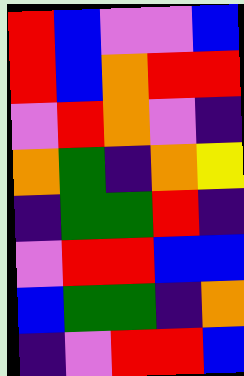[["red", "blue", "violet", "violet", "blue"], ["red", "blue", "orange", "red", "red"], ["violet", "red", "orange", "violet", "indigo"], ["orange", "green", "indigo", "orange", "yellow"], ["indigo", "green", "green", "red", "indigo"], ["violet", "red", "red", "blue", "blue"], ["blue", "green", "green", "indigo", "orange"], ["indigo", "violet", "red", "red", "blue"]]